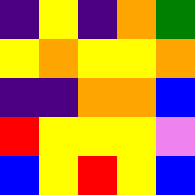[["indigo", "yellow", "indigo", "orange", "green"], ["yellow", "orange", "yellow", "yellow", "orange"], ["indigo", "indigo", "orange", "orange", "blue"], ["red", "yellow", "yellow", "yellow", "violet"], ["blue", "yellow", "red", "yellow", "blue"]]